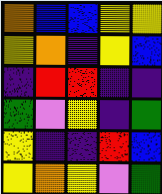[["orange", "blue", "blue", "yellow", "yellow"], ["yellow", "orange", "indigo", "yellow", "blue"], ["indigo", "red", "red", "indigo", "indigo"], ["green", "violet", "yellow", "indigo", "green"], ["yellow", "indigo", "indigo", "red", "blue"], ["yellow", "orange", "yellow", "violet", "green"]]